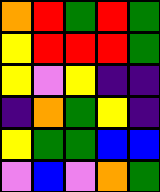[["orange", "red", "green", "red", "green"], ["yellow", "red", "red", "red", "green"], ["yellow", "violet", "yellow", "indigo", "indigo"], ["indigo", "orange", "green", "yellow", "indigo"], ["yellow", "green", "green", "blue", "blue"], ["violet", "blue", "violet", "orange", "green"]]